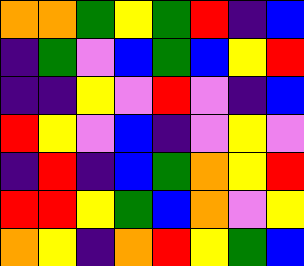[["orange", "orange", "green", "yellow", "green", "red", "indigo", "blue"], ["indigo", "green", "violet", "blue", "green", "blue", "yellow", "red"], ["indigo", "indigo", "yellow", "violet", "red", "violet", "indigo", "blue"], ["red", "yellow", "violet", "blue", "indigo", "violet", "yellow", "violet"], ["indigo", "red", "indigo", "blue", "green", "orange", "yellow", "red"], ["red", "red", "yellow", "green", "blue", "orange", "violet", "yellow"], ["orange", "yellow", "indigo", "orange", "red", "yellow", "green", "blue"]]